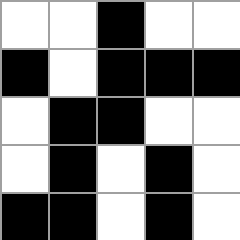[["white", "white", "black", "white", "white"], ["black", "white", "black", "black", "black"], ["white", "black", "black", "white", "white"], ["white", "black", "white", "black", "white"], ["black", "black", "white", "black", "white"]]